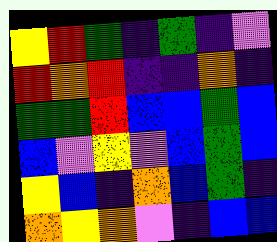[["yellow", "red", "green", "indigo", "green", "indigo", "violet"], ["red", "orange", "red", "indigo", "indigo", "orange", "indigo"], ["green", "green", "red", "blue", "blue", "green", "blue"], ["blue", "violet", "yellow", "violet", "blue", "green", "blue"], ["yellow", "blue", "indigo", "orange", "blue", "green", "indigo"], ["orange", "yellow", "orange", "violet", "indigo", "blue", "blue"]]